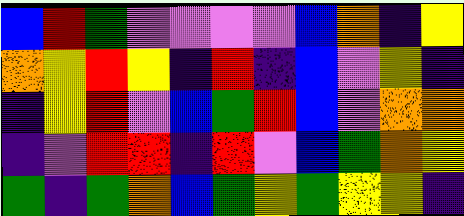[["blue", "red", "green", "violet", "violet", "violet", "violet", "blue", "orange", "indigo", "yellow"], ["orange", "yellow", "red", "yellow", "indigo", "red", "indigo", "blue", "violet", "yellow", "indigo"], ["indigo", "yellow", "red", "violet", "blue", "green", "red", "blue", "violet", "orange", "orange"], ["indigo", "violet", "red", "red", "indigo", "red", "violet", "blue", "green", "orange", "yellow"], ["green", "indigo", "green", "orange", "blue", "green", "yellow", "green", "yellow", "yellow", "indigo"]]